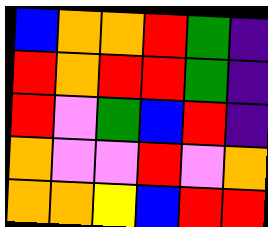[["blue", "orange", "orange", "red", "green", "indigo"], ["red", "orange", "red", "red", "green", "indigo"], ["red", "violet", "green", "blue", "red", "indigo"], ["orange", "violet", "violet", "red", "violet", "orange"], ["orange", "orange", "yellow", "blue", "red", "red"]]